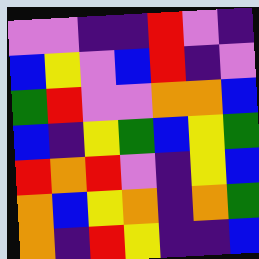[["violet", "violet", "indigo", "indigo", "red", "violet", "indigo"], ["blue", "yellow", "violet", "blue", "red", "indigo", "violet"], ["green", "red", "violet", "violet", "orange", "orange", "blue"], ["blue", "indigo", "yellow", "green", "blue", "yellow", "green"], ["red", "orange", "red", "violet", "indigo", "yellow", "blue"], ["orange", "blue", "yellow", "orange", "indigo", "orange", "green"], ["orange", "indigo", "red", "yellow", "indigo", "indigo", "blue"]]